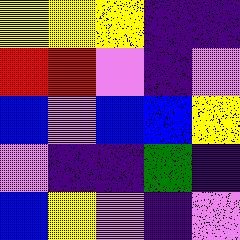[["yellow", "yellow", "yellow", "indigo", "indigo"], ["red", "red", "violet", "indigo", "violet"], ["blue", "violet", "blue", "blue", "yellow"], ["violet", "indigo", "indigo", "green", "indigo"], ["blue", "yellow", "violet", "indigo", "violet"]]